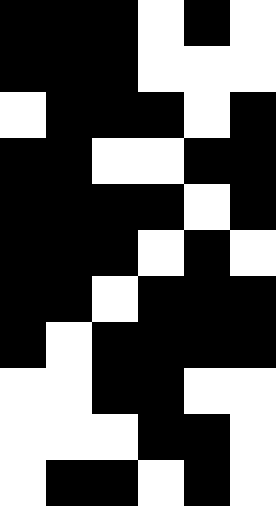[["black", "black", "black", "white", "black", "white"], ["black", "black", "black", "white", "white", "white"], ["white", "black", "black", "black", "white", "black"], ["black", "black", "white", "white", "black", "black"], ["black", "black", "black", "black", "white", "black"], ["black", "black", "black", "white", "black", "white"], ["black", "black", "white", "black", "black", "black"], ["black", "white", "black", "black", "black", "black"], ["white", "white", "black", "black", "white", "white"], ["white", "white", "white", "black", "black", "white"], ["white", "black", "black", "white", "black", "white"]]